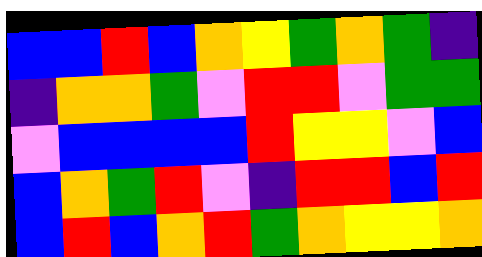[["blue", "blue", "red", "blue", "orange", "yellow", "green", "orange", "green", "indigo"], ["indigo", "orange", "orange", "green", "violet", "red", "red", "violet", "green", "green"], ["violet", "blue", "blue", "blue", "blue", "red", "yellow", "yellow", "violet", "blue"], ["blue", "orange", "green", "red", "violet", "indigo", "red", "red", "blue", "red"], ["blue", "red", "blue", "orange", "red", "green", "orange", "yellow", "yellow", "orange"]]